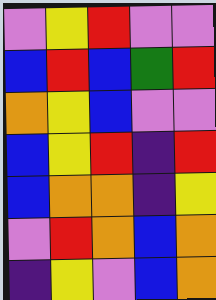[["violet", "yellow", "red", "violet", "violet"], ["blue", "red", "blue", "green", "red"], ["orange", "yellow", "blue", "violet", "violet"], ["blue", "yellow", "red", "indigo", "red"], ["blue", "orange", "orange", "indigo", "yellow"], ["violet", "red", "orange", "blue", "orange"], ["indigo", "yellow", "violet", "blue", "orange"]]